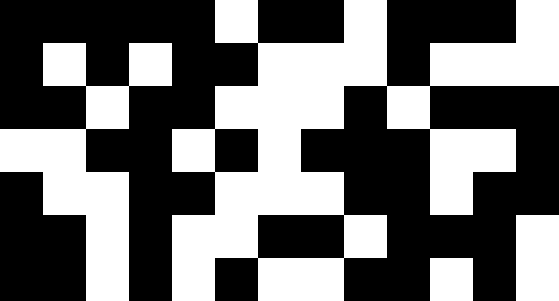[["black", "black", "black", "black", "black", "white", "black", "black", "white", "black", "black", "black", "white"], ["black", "white", "black", "white", "black", "black", "white", "white", "white", "black", "white", "white", "white"], ["black", "black", "white", "black", "black", "white", "white", "white", "black", "white", "black", "black", "black"], ["white", "white", "black", "black", "white", "black", "white", "black", "black", "black", "white", "white", "black"], ["black", "white", "white", "black", "black", "white", "white", "white", "black", "black", "white", "black", "black"], ["black", "black", "white", "black", "white", "white", "black", "black", "white", "black", "black", "black", "white"], ["black", "black", "white", "black", "white", "black", "white", "white", "black", "black", "white", "black", "white"]]